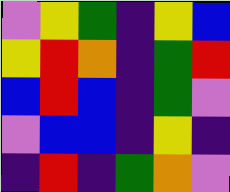[["violet", "yellow", "green", "indigo", "yellow", "blue"], ["yellow", "red", "orange", "indigo", "green", "red"], ["blue", "red", "blue", "indigo", "green", "violet"], ["violet", "blue", "blue", "indigo", "yellow", "indigo"], ["indigo", "red", "indigo", "green", "orange", "violet"]]